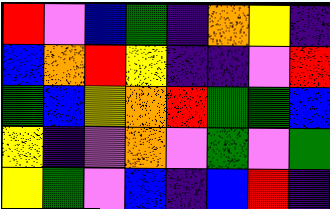[["red", "violet", "blue", "green", "indigo", "orange", "yellow", "indigo"], ["blue", "orange", "red", "yellow", "indigo", "indigo", "violet", "red"], ["green", "blue", "yellow", "orange", "red", "green", "green", "blue"], ["yellow", "indigo", "violet", "orange", "violet", "green", "violet", "green"], ["yellow", "green", "violet", "blue", "indigo", "blue", "red", "indigo"]]